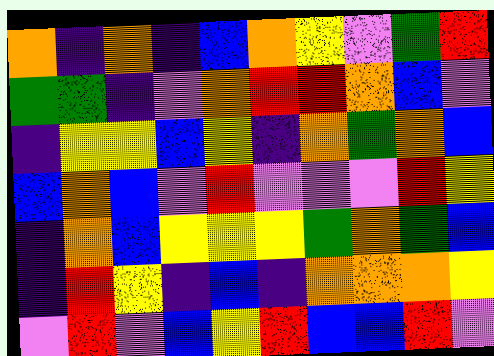[["orange", "indigo", "orange", "indigo", "blue", "orange", "yellow", "violet", "green", "red"], ["green", "green", "indigo", "violet", "orange", "red", "red", "orange", "blue", "violet"], ["indigo", "yellow", "yellow", "blue", "yellow", "indigo", "orange", "green", "orange", "blue"], ["blue", "orange", "blue", "violet", "red", "violet", "violet", "violet", "red", "yellow"], ["indigo", "orange", "blue", "yellow", "yellow", "yellow", "green", "orange", "green", "blue"], ["indigo", "red", "yellow", "indigo", "blue", "indigo", "orange", "orange", "orange", "yellow"], ["violet", "red", "violet", "blue", "yellow", "red", "blue", "blue", "red", "violet"]]